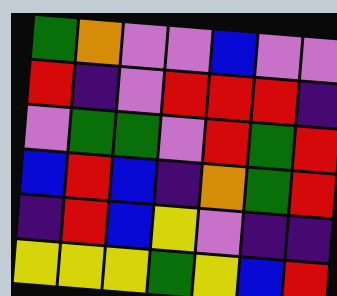[["green", "orange", "violet", "violet", "blue", "violet", "violet"], ["red", "indigo", "violet", "red", "red", "red", "indigo"], ["violet", "green", "green", "violet", "red", "green", "red"], ["blue", "red", "blue", "indigo", "orange", "green", "red"], ["indigo", "red", "blue", "yellow", "violet", "indigo", "indigo"], ["yellow", "yellow", "yellow", "green", "yellow", "blue", "red"]]